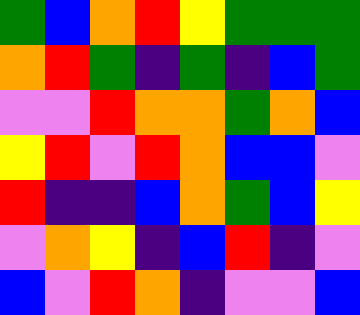[["green", "blue", "orange", "red", "yellow", "green", "green", "green"], ["orange", "red", "green", "indigo", "green", "indigo", "blue", "green"], ["violet", "violet", "red", "orange", "orange", "green", "orange", "blue"], ["yellow", "red", "violet", "red", "orange", "blue", "blue", "violet"], ["red", "indigo", "indigo", "blue", "orange", "green", "blue", "yellow"], ["violet", "orange", "yellow", "indigo", "blue", "red", "indigo", "violet"], ["blue", "violet", "red", "orange", "indigo", "violet", "violet", "blue"]]